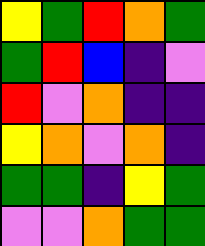[["yellow", "green", "red", "orange", "green"], ["green", "red", "blue", "indigo", "violet"], ["red", "violet", "orange", "indigo", "indigo"], ["yellow", "orange", "violet", "orange", "indigo"], ["green", "green", "indigo", "yellow", "green"], ["violet", "violet", "orange", "green", "green"]]